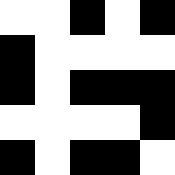[["white", "white", "black", "white", "black"], ["black", "white", "white", "white", "white"], ["black", "white", "black", "black", "black"], ["white", "white", "white", "white", "black"], ["black", "white", "black", "black", "white"]]